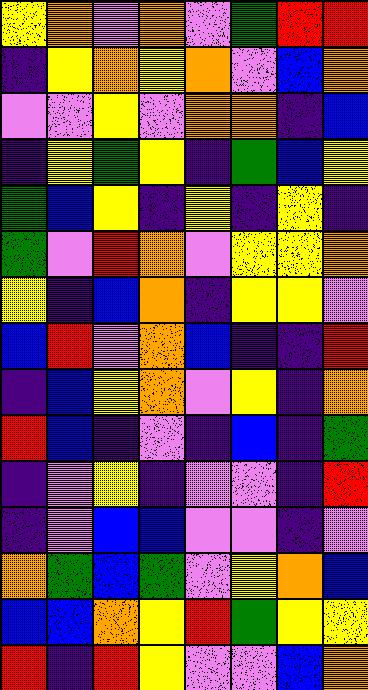[["yellow", "orange", "violet", "orange", "violet", "green", "red", "red"], ["indigo", "yellow", "orange", "yellow", "orange", "violet", "blue", "orange"], ["violet", "violet", "yellow", "violet", "orange", "orange", "indigo", "blue"], ["indigo", "yellow", "green", "yellow", "indigo", "green", "blue", "yellow"], ["green", "blue", "yellow", "indigo", "yellow", "indigo", "yellow", "indigo"], ["green", "violet", "red", "orange", "violet", "yellow", "yellow", "orange"], ["yellow", "indigo", "blue", "orange", "indigo", "yellow", "yellow", "violet"], ["blue", "red", "violet", "orange", "blue", "indigo", "indigo", "red"], ["indigo", "blue", "yellow", "orange", "violet", "yellow", "indigo", "orange"], ["red", "blue", "indigo", "violet", "indigo", "blue", "indigo", "green"], ["indigo", "violet", "yellow", "indigo", "violet", "violet", "indigo", "red"], ["indigo", "violet", "blue", "blue", "violet", "violet", "indigo", "violet"], ["orange", "green", "blue", "green", "violet", "yellow", "orange", "blue"], ["blue", "blue", "orange", "yellow", "red", "green", "yellow", "yellow"], ["red", "indigo", "red", "yellow", "violet", "violet", "blue", "orange"]]